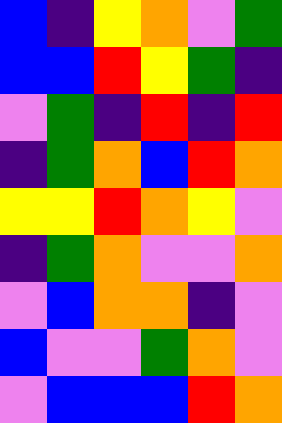[["blue", "indigo", "yellow", "orange", "violet", "green"], ["blue", "blue", "red", "yellow", "green", "indigo"], ["violet", "green", "indigo", "red", "indigo", "red"], ["indigo", "green", "orange", "blue", "red", "orange"], ["yellow", "yellow", "red", "orange", "yellow", "violet"], ["indigo", "green", "orange", "violet", "violet", "orange"], ["violet", "blue", "orange", "orange", "indigo", "violet"], ["blue", "violet", "violet", "green", "orange", "violet"], ["violet", "blue", "blue", "blue", "red", "orange"]]